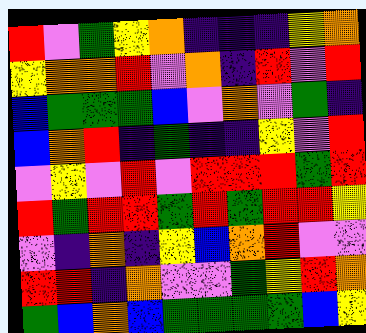[["red", "violet", "green", "yellow", "orange", "indigo", "indigo", "indigo", "yellow", "orange"], ["yellow", "orange", "orange", "red", "violet", "orange", "indigo", "red", "violet", "red"], ["blue", "green", "green", "green", "blue", "violet", "orange", "violet", "green", "indigo"], ["blue", "orange", "red", "indigo", "green", "indigo", "indigo", "yellow", "violet", "red"], ["violet", "yellow", "violet", "red", "violet", "red", "red", "red", "green", "red"], ["red", "green", "red", "red", "green", "red", "green", "red", "red", "yellow"], ["violet", "indigo", "orange", "indigo", "yellow", "blue", "orange", "red", "violet", "violet"], ["red", "red", "indigo", "orange", "violet", "violet", "green", "yellow", "red", "orange"], ["green", "blue", "orange", "blue", "green", "green", "green", "green", "blue", "yellow"]]